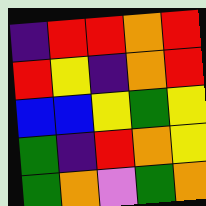[["indigo", "red", "red", "orange", "red"], ["red", "yellow", "indigo", "orange", "red"], ["blue", "blue", "yellow", "green", "yellow"], ["green", "indigo", "red", "orange", "yellow"], ["green", "orange", "violet", "green", "orange"]]